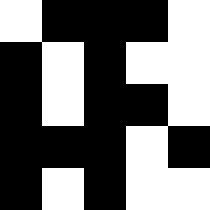[["white", "black", "black", "black", "white"], ["black", "white", "black", "white", "white"], ["black", "white", "black", "black", "white"], ["black", "black", "black", "white", "black"], ["black", "white", "black", "white", "white"]]